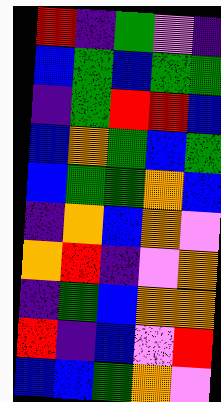[["red", "indigo", "green", "violet", "indigo"], ["blue", "green", "blue", "green", "green"], ["indigo", "green", "red", "red", "blue"], ["blue", "orange", "green", "blue", "green"], ["blue", "green", "green", "orange", "blue"], ["indigo", "orange", "blue", "orange", "violet"], ["orange", "red", "indigo", "violet", "orange"], ["indigo", "green", "blue", "orange", "orange"], ["red", "indigo", "blue", "violet", "red"], ["blue", "blue", "green", "orange", "violet"]]